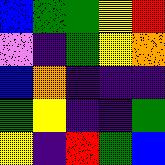[["blue", "green", "green", "yellow", "red"], ["violet", "indigo", "green", "yellow", "orange"], ["blue", "orange", "indigo", "indigo", "indigo"], ["green", "yellow", "indigo", "indigo", "green"], ["yellow", "indigo", "red", "green", "blue"]]